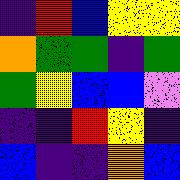[["indigo", "red", "blue", "yellow", "yellow"], ["orange", "green", "green", "indigo", "green"], ["green", "yellow", "blue", "blue", "violet"], ["indigo", "indigo", "red", "yellow", "indigo"], ["blue", "indigo", "indigo", "orange", "blue"]]